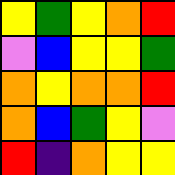[["yellow", "green", "yellow", "orange", "red"], ["violet", "blue", "yellow", "yellow", "green"], ["orange", "yellow", "orange", "orange", "red"], ["orange", "blue", "green", "yellow", "violet"], ["red", "indigo", "orange", "yellow", "yellow"]]